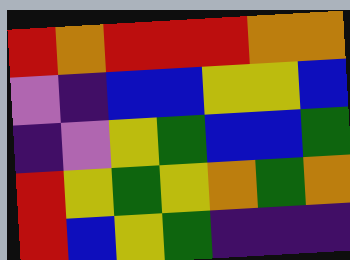[["red", "orange", "red", "red", "red", "orange", "orange"], ["violet", "indigo", "blue", "blue", "yellow", "yellow", "blue"], ["indigo", "violet", "yellow", "green", "blue", "blue", "green"], ["red", "yellow", "green", "yellow", "orange", "green", "orange"], ["red", "blue", "yellow", "green", "indigo", "indigo", "indigo"]]